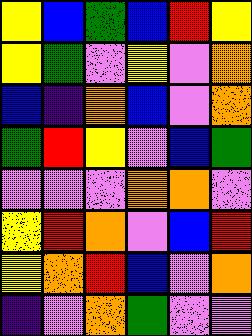[["yellow", "blue", "green", "blue", "red", "yellow"], ["yellow", "green", "violet", "yellow", "violet", "orange"], ["blue", "indigo", "orange", "blue", "violet", "orange"], ["green", "red", "yellow", "violet", "blue", "green"], ["violet", "violet", "violet", "orange", "orange", "violet"], ["yellow", "red", "orange", "violet", "blue", "red"], ["yellow", "orange", "red", "blue", "violet", "orange"], ["indigo", "violet", "orange", "green", "violet", "violet"]]